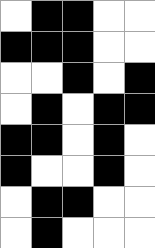[["white", "black", "black", "white", "white"], ["black", "black", "black", "white", "white"], ["white", "white", "black", "white", "black"], ["white", "black", "white", "black", "black"], ["black", "black", "white", "black", "white"], ["black", "white", "white", "black", "white"], ["white", "black", "black", "white", "white"], ["white", "black", "white", "white", "white"]]